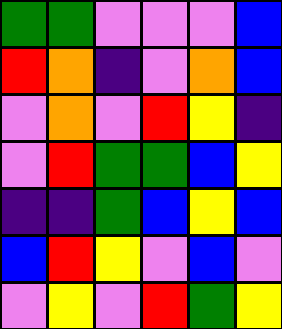[["green", "green", "violet", "violet", "violet", "blue"], ["red", "orange", "indigo", "violet", "orange", "blue"], ["violet", "orange", "violet", "red", "yellow", "indigo"], ["violet", "red", "green", "green", "blue", "yellow"], ["indigo", "indigo", "green", "blue", "yellow", "blue"], ["blue", "red", "yellow", "violet", "blue", "violet"], ["violet", "yellow", "violet", "red", "green", "yellow"]]